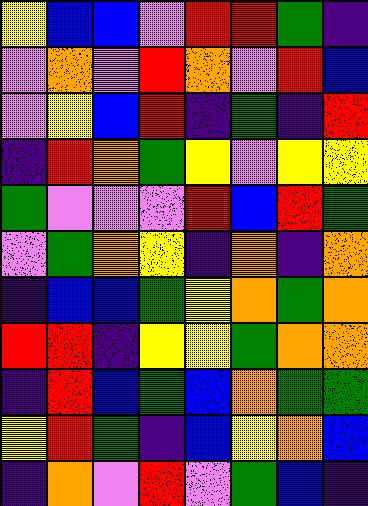[["yellow", "blue", "blue", "violet", "red", "red", "green", "indigo"], ["violet", "orange", "violet", "red", "orange", "violet", "red", "blue"], ["violet", "yellow", "blue", "red", "indigo", "green", "indigo", "red"], ["indigo", "red", "orange", "green", "yellow", "violet", "yellow", "yellow"], ["green", "violet", "violet", "violet", "red", "blue", "red", "green"], ["violet", "green", "orange", "yellow", "indigo", "orange", "indigo", "orange"], ["indigo", "blue", "blue", "green", "yellow", "orange", "green", "orange"], ["red", "red", "indigo", "yellow", "yellow", "green", "orange", "orange"], ["indigo", "red", "blue", "green", "blue", "orange", "green", "green"], ["yellow", "red", "green", "indigo", "blue", "yellow", "orange", "blue"], ["indigo", "orange", "violet", "red", "violet", "green", "blue", "indigo"]]